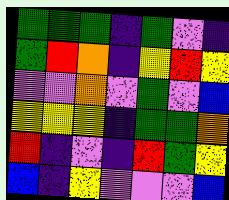[["green", "green", "green", "indigo", "green", "violet", "indigo"], ["green", "red", "orange", "indigo", "yellow", "red", "yellow"], ["violet", "violet", "orange", "violet", "green", "violet", "blue"], ["yellow", "yellow", "yellow", "indigo", "green", "green", "orange"], ["red", "indigo", "violet", "indigo", "red", "green", "yellow"], ["blue", "indigo", "yellow", "violet", "violet", "violet", "blue"]]